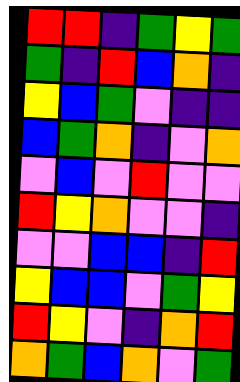[["red", "red", "indigo", "green", "yellow", "green"], ["green", "indigo", "red", "blue", "orange", "indigo"], ["yellow", "blue", "green", "violet", "indigo", "indigo"], ["blue", "green", "orange", "indigo", "violet", "orange"], ["violet", "blue", "violet", "red", "violet", "violet"], ["red", "yellow", "orange", "violet", "violet", "indigo"], ["violet", "violet", "blue", "blue", "indigo", "red"], ["yellow", "blue", "blue", "violet", "green", "yellow"], ["red", "yellow", "violet", "indigo", "orange", "red"], ["orange", "green", "blue", "orange", "violet", "green"]]